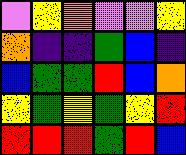[["violet", "yellow", "orange", "violet", "violet", "yellow"], ["orange", "indigo", "indigo", "green", "blue", "indigo"], ["blue", "green", "green", "red", "blue", "orange"], ["yellow", "green", "yellow", "green", "yellow", "red"], ["red", "red", "red", "green", "red", "blue"]]